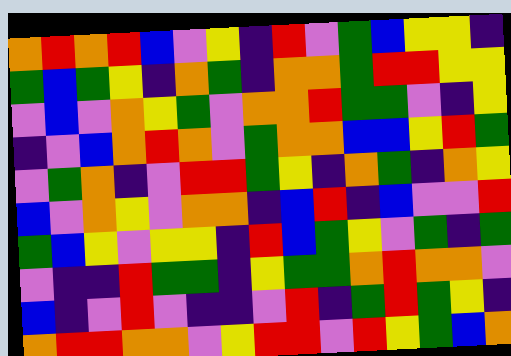[["orange", "red", "orange", "red", "blue", "violet", "yellow", "indigo", "red", "violet", "green", "blue", "yellow", "yellow", "indigo"], ["green", "blue", "green", "yellow", "indigo", "orange", "green", "indigo", "orange", "orange", "green", "red", "red", "yellow", "yellow"], ["violet", "blue", "violet", "orange", "yellow", "green", "violet", "orange", "orange", "red", "green", "green", "violet", "indigo", "yellow"], ["indigo", "violet", "blue", "orange", "red", "orange", "violet", "green", "orange", "orange", "blue", "blue", "yellow", "red", "green"], ["violet", "green", "orange", "indigo", "violet", "red", "red", "green", "yellow", "indigo", "orange", "green", "indigo", "orange", "yellow"], ["blue", "violet", "orange", "yellow", "violet", "orange", "orange", "indigo", "blue", "red", "indigo", "blue", "violet", "violet", "red"], ["green", "blue", "yellow", "violet", "yellow", "yellow", "indigo", "red", "blue", "green", "yellow", "violet", "green", "indigo", "green"], ["violet", "indigo", "indigo", "red", "green", "green", "indigo", "yellow", "green", "green", "orange", "red", "orange", "orange", "violet"], ["blue", "indigo", "violet", "red", "violet", "indigo", "indigo", "violet", "red", "indigo", "green", "red", "green", "yellow", "indigo"], ["orange", "red", "red", "orange", "orange", "violet", "yellow", "red", "red", "violet", "red", "yellow", "green", "blue", "orange"]]